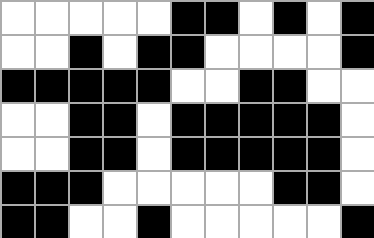[["white", "white", "white", "white", "white", "black", "black", "white", "black", "white", "black"], ["white", "white", "black", "white", "black", "black", "white", "white", "white", "white", "black"], ["black", "black", "black", "black", "black", "white", "white", "black", "black", "white", "white"], ["white", "white", "black", "black", "white", "black", "black", "black", "black", "black", "white"], ["white", "white", "black", "black", "white", "black", "black", "black", "black", "black", "white"], ["black", "black", "black", "white", "white", "white", "white", "white", "black", "black", "white"], ["black", "black", "white", "white", "black", "white", "white", "white", "white", "white", "black"]]